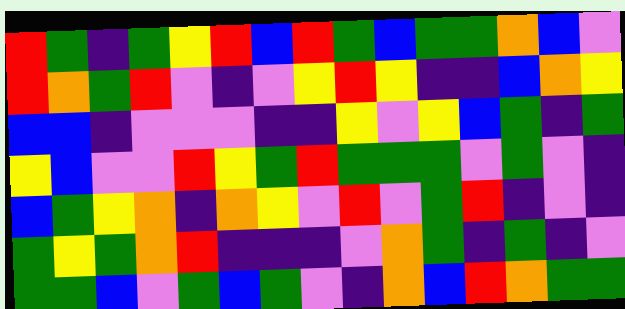[["red", "green", "indigo", "green", "yellow", "red", "blue", "red", "green", "blue", "green", "green", "orange", "blue", "violet"], ["red", "orange", "green", "red", "violet", "indigo", "violet", "yellow", "red", "yellow", "indigo", "indigo", "blue", "orange", "yellow"], ["blue", "blue", "indigo", "violet", "violet", "violet", "indigo", "indigo", "yellow", "violet", "yellow", "blue", "green", "indigo", "green"], ["yellow", "blue", "violet", "violet", "red", "yellow", "green", "red", "green", "green", "green", "violet", "green", "violet", "indigo"], ["blue", "green", "yellow", "orange", "indigo", "orange", "yellow", "violet", "red", "violet", "green", "red", "indigo", "violet", "indigo"], ["green", "yellow", "green", "orange", "red", "indigo", "indigo", "indigo", "violet", "orange", "green", "indigo", "green", "indigo", "violet"], ["green", "green", "blue", "violet", "green", "blue", "green", "violet", "indigo", "orange", "blue", "red", "orange", "green", "green"]]